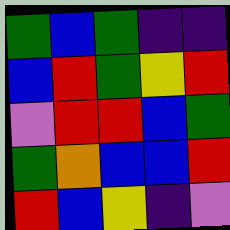[["green", "blue", "green", "indigo", "indigo"], ["blue", "red", "green", "yellow", "red"], ["violet", "red", "red", "blue", "green"], ["green", "orange", "blue", "blue", "red"], ["red", "blue", "yellow", "indigo", "violet"]]